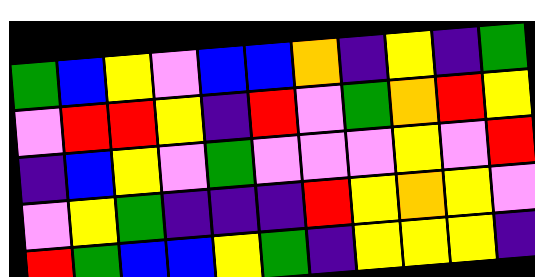[["green", "blue", "yellow", "violet", "blue", "blue", "orange", "indigo", "yellow", "indigo", "green"], ["violet", "red", "red", "yellow", "indigo", "red", "violet", "green", "orange", "red", "yellow"], ["indigo", "blue", "yellow", "violet", "green", "violet", "violet", "violet", "yellow", "violet", "red"], ["violet", "yellow", "green", "indigo", "indigo", "indigo", "red", "yellow", "orange", "yellow", "violet"], ["red", "green", "blue", "blue", "yellow", "green", "indigo", "yellow", "yellow", "yellow", "indigo"]]